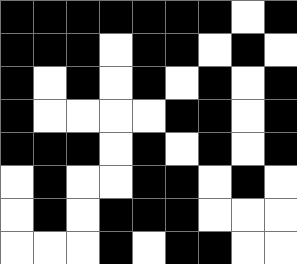[["black", "black", "black", "black", "black", "black", "black", "white", "black"], ["black", "black", "black", "white", "black", "black", "white", "black", "white"], ["black", "white", "black", "white", "black", "white", "black", "white", "black"], ["black", "white", "white", "white", "white", "black", "black", "white", "black"], ["black", "black", "black", "white", "black", "white", "black", "white", "black"], ["white", "black", "white", "white", "black", "black", "white", "black", "white"], ["white", "black", "white", "black", "black", "black", "white", "white", "white"], ["white", "white", "white", "black", "white", "black", "black", "white", "white"]]